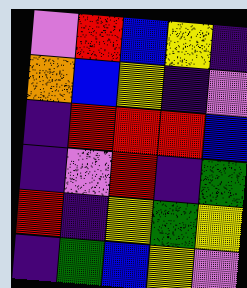[["violet", "red", "blue", "yellow", "indigo"], ["orange", "blue", "yellow", "indigo", "violet"], ["indigo", "red", "red", "red", "blue"], ["indigo", "violet", "red", "indigo", "green"], ["red", "indigo", "yellow", "green", "yellow"], ["indigo", "green", "blue", "yellow", "violet"]]